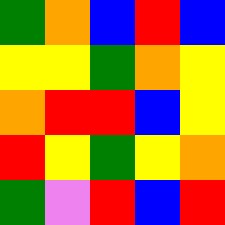[["green", "orange", "blue", "red", "blue"], ["yellow", "yellow", "green", "orange", "yellow"], ["orange", "red", "red", "blue", "yellow"], ["red", "yellow", "green", "yellow", "orange"], ["green", "violet", "red", "blue", "red"]]